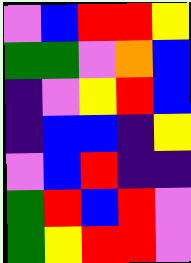[["violet", "blue", "red", "red", "yellow"], ["green", "green", "violet", "orange", "blue"], ["indigo", "violet", "yellow", "red", "blue"], ["indigo", "blue", "blue", "indigo", "yellow"], ["violet", "blue", "red", "indigo", "indigo"], ["green", "red", "blue", "red", "violet"], ["green", "yellow", "red", "red", "violet"]]